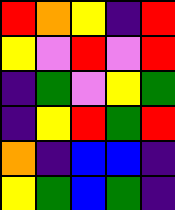[["red", "orange", "yellow", "indigo", "red"], ["yellow", "violet", "red", "violet", "red"], ["indigo", "green", "violet", "yellow", "green"], ["indigo", "yellow", "red", "green", "red"], ["orange", "indigo", "blue", "blue", "indigo"], ["yellow", "green", "blue", "green", "indigo"]]